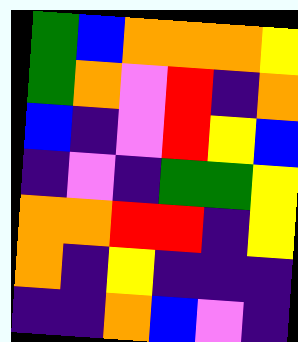[["green", "blue", "orange", "orange", "orange", "yellow"], ["green", "orange", "violet", "red", "indigo", "orange"], ["blue", "indigo", "violet", "red", "yellow", "blue"], ["indigo", "violet", "indigo", "green", "green", "yellow"], ["orange", "orange", "red", "red", "indigo", "yellow"], ["orange", "indigo", "yellow", "indigo", "indigo", "indigo"], ["indigo", "indigo", "orange", "blue", "violet", "indigo"]]